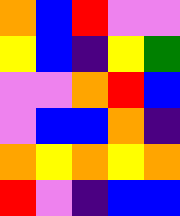[["orange", "blue", "red", "violet", "violet"], ["yellow", "blue", "indigo", "yellow", "green"], ["violet", "violet", "orange", "red", "blue"], ["violet", "blue", "blue", "orange", "indigo"], ["orange", "yellow", "orange", "yellow", "orange"], ["red", "violet", "indigo", "blue", "blue"]]